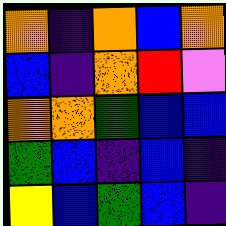[["orange", "indigo", "orange", "blue", "orange"], ["blue", "indigo", "orange", "red", "violet"], ["orange", "orange", "green", "blue", "blue"], ["green", "blue", "indigo", "blue", "indigo"], ["yellow", "blue", "green", "blue", "indigo"]]